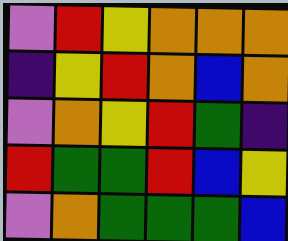[["violet", "red", "yellow", "orange", "orange", "orange"], ["indigo", "yellow", "red", "orange", "blue", "orange"], ["violet", "orange", "yellow", "red", "green", "indigo"], ["red", "green", "green", "red", "blue", "yellow"], ["violet", "orange", "green", "green", "green", "blue"]]